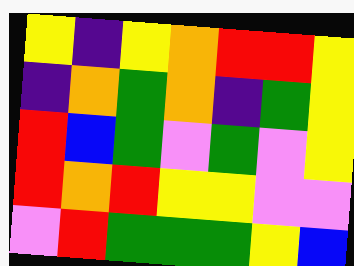[["yellow", "indigo", "yellow", "orange", "red", "red", "yellow"], ["indigo", "orange", "green", "orange", "indigo", "green", "yellow"], ["red", "blue", "green", "violet", "green", "violet", "yellow"], ["red", "orange", "red", "yellow", "yellow", "violet", "violet"], ["violet", "red", "green", "green", "green", "yellow", "blue"]]